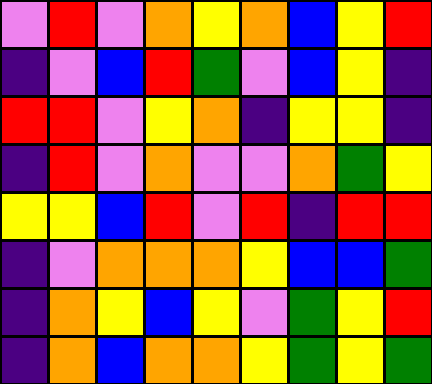[["violet", "red", "violet", "orange", "yellow", "orange", "blue", "yellow", "red"], ["indigo", "violet", "blue", "red", "green", "violet", "blue", "yellow", "indigo"], ["red", "red", "violet", "yellow", "orange", "indigo", "yellow", "yellow", "indigo"], ["indigo", "red", "violet", "orange", "violet", "violet", "orange", "green", "yellow"], ["yellow", "yellow", "blue", "red", "violet", "red", "indigo", "red", "red"], ["indigo", "violet", "orange", "orange", "orange", "yellow", "blue", "blue", "green"], ["indigo", "orange", "yellow", "blue", "yellow", "violet", "green", "yellow", "red"], ["indigo", "orange", "blue", "orange", "orange", "yellow", "green", "yellow", "green"]]